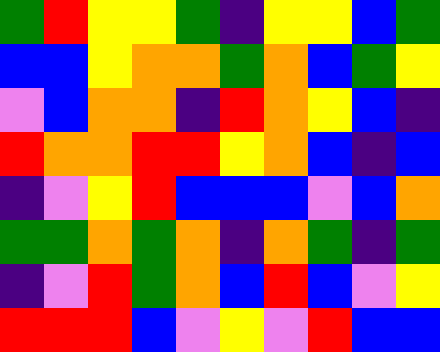[["green", "red", "yellow", "yellow", "green", "indigo", "yellow", "yellow", "blue", "green"], ["blue", "blue", "yellow", "orange", "orange", "green", "orange", "blue", "green", "yellow"], ["violet", "blue", "orange", "orange", "indigo", "red", "orange", "yellow", "blue", "indigo"], ["red", "orange", "orange", "red", "red", "yellow", "orange", "blue", "indigo", "blue"], ["indigo", "violet", "yellow", "red", "blue", "blue", "blue", "violet", "blue", "orange"], ["green", "green", "orange", "green", "orange", "indigo", "orange", "green", "indigo", "green"], ["indigo", "violet", "red", "green", "orange", "blue", "red", "blue", "violet", "yellow"], ["red", "red", "red", "blue", "violet", "yellow", "violet", "red", "blue", "blue"]]